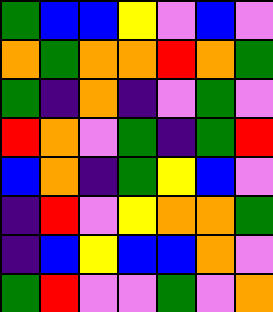[["green", "blue", "blue", "yellow", "violet", "blue", "violet"], ["orange", "green", "orange", "orange", "red", "orange", "green"], ["green", "indigo", "orange", "indigo", "violet", "green", "violet"], ["red", "orange", "violet", "green", "indigo", "green", "red"], ["blue", "orange", "indigo", "green", "yellow", "blue", "violet"], ["indigo", "red", "violet", "yellow", "orange", "orange", "green"], ["indigo", "blue", "yellow", "blue", "blue", "orange", "violet"], ["green", "red", "violet", "violet", "green", "violet", "orange"]]